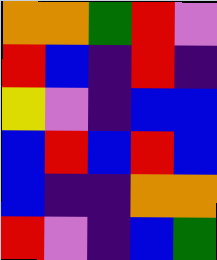[["orange", "orange", "green", "red", "violet"], ["red", "blue", "indigo", "red", "indigo"], ["yellow", "violet", "indigo", "blue", "blue"], ["blue", "red", "blue", "red", "blue"], ["blue", "indigo", "indigo", "orange", "orange"], ["red", "violet", "indigo", "blue", "green"]]